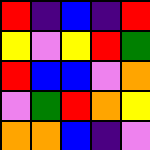[["red", "indigo", "blue", "indigo", "red"], ["yellow", "violet", "yellow", "red", "green"], ["red", "blue", "blue", "violet", "orange"], ["violet", "green", "red", "orange", "yellow"], ["orange", "orange", "blue", "indigo", "violet"]]